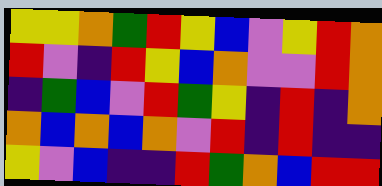[["yellow", "yellow", "orange", "green", "red", "yellow", "blue", "violet", "yellow", "red", "orange"], ["red", "violet", "indigo", "red", "yellow", "blue", "orange", "violet", "violet", "red", "orange"], ["indigo", "green", "blue", "violet", "red", "green", "yellow", "indigo", "red", "indigo", "orange"], ["orange", "blue", "orange", "blue", "orange", "violet", "red", "indigo", "red", "indigo", "indigo"], ["yellow", "violet", "blue", "indigo", "indigo", "red", "green", "orange", "blue", "red", "red"]]